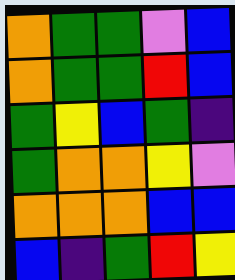[["orange", "green", "green", "violet", "blue"], ["orange", "green", "green", "red", "blue"], ["green", "yellow", "blue", "green", "indigo"], ["green", "orange", "orange", "yellow", "violet"], ["orange", "orange", "orange", "blue", "blue"], ["blue", "indigo", "green", "red", "yellow"]]